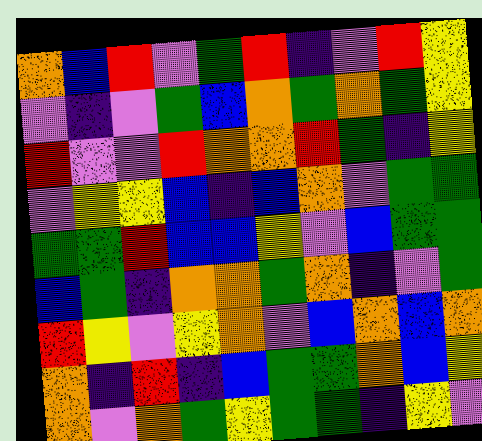[["orange", "blue", "red", "violet", "green", "red", "indigo", "violet", "red", "yellow"], ["violet", "indigo", "violet", "green", "blue", "orange", "green", "orange", "green", "yellow"], ["red", "violet", "violet", "red", "orange", "orange", "red", "green", "indigo", "yellow"], ["violet", "yellow", "yellow", "blue", "indigo", "blue", "orange", "violet", "green", "green"], ["green", "green", "red", "blue", "blue", "yellow", "violet", "blue", "green", "green"], ["blue", "green", "indigo", "orange", "orange", "green", "orange", "indigo", "violet", "green"], ["red", "yellow", "violet", "yellow", "orange", "violet", "blue", "orange", "blue", "orange"], ["orange", "indigo", "red", "indigo", "blue", "green", "green", "orange", "blue", "yellow"], ["orange", "violet", "orange", "green", "yellow", "green", "green", "indigo", "yellow", "violet"]]